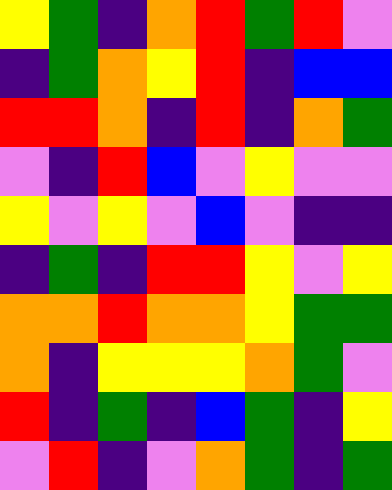[["yellow", "green", "indigo", "orange", "red", "green", "red", "violet"], ["indigo", "green", "orange", "yellow", "red", "indigo", "blue", "blue"], ["red", "red", "orange", "indigo", "red", "indigo", "orange", "green"], ["violet", "indigo", "red", "blue", "violet", "yellow", "violet", "violet"], ["yellow", "violet", "yellow", "violet", "blue", "violet", "indigo", "indigo"], ["indigo", "green", "indigo", "red", "red", "yellow", "violet", "yellow"], ["orange", "orange", "red", "orange", "orange", "yellow", "green", "green"], ["orange", "indigo", "yellow", "yellow", "yellow", "orange", "green", "violet"], ["red", "indigo", "green", "indigo", "blue", "green", "indigo", "yellow"], ["violet", "red", "indigo", "violet", "orange", "green", "indigo", "green"]]